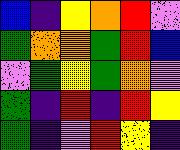[["blue", "indigo", "yellow", "orange", "red", "violet"], ["green", "orange", "orange", "green", "red", "blue"], ["violet", "green", "yellow", "green", "orange", "violet"], ["green", "indigo", "red", "indigo", "red", "yellow"], ["green", "indigo", "violet", "red", "yellow", "indigo"]]